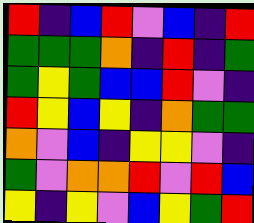[["red", "indigo", "blue", "red", "violet", "blue", "indigo", "red"], ["green", "green", "green", "orange", "indigo", "red", "indigo", "green"], ["green", "yellow", "green", "blue", "blue", "red", "violet", "indigo"], ["red", "yellow", "blue", "yellow", "indigo", "orange", "green", "green"], ["orange", "violet", "blue", "indigo", "yellow", "yellow", "violet", "indigo"], ["green", "violet", "orange", "orange", "red", "violet", "red", "blue"], ["yellow", "indigo", "yellow", "violet", "blue", "yellow", "green", "red"]]